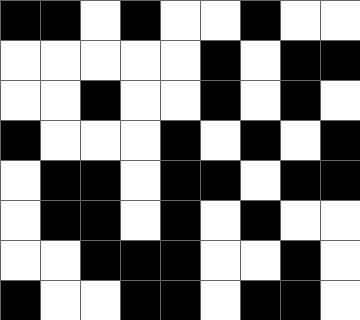[["black", "black", "white", "black", "white", "white", "black", "white", "white"], ["white", "white", "white", "white", "white", "black", "white", "black", "black"], ["white", "white", "black", "white", "white", "black", "white", "black", "white"], ["black", "white", "white", "white", "black", "white", "black", "white", "black"], ["white", "black", "black", "white", "black", "black", "white", "black", "black"], ["white", "black", "black", "white", "black", "white", "black", "white", "white"], ["white", "white", "black", "black", "black", "white", "white", "black", "white"], ["black", "white", "white", "black", "black", "white", "black", "black", "white"]]